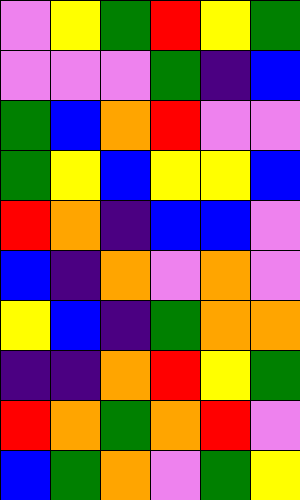[["violet", "yellow", "green", "red", "yellow", "green"], ["violet", "violet", "violet", "green", "indigo", "blue"], ["green", "blue", "orange", "red", "violet", "violet"], ["green", "yellow", "blue", "yellow", "yellow", "blue"], ["red", "orange", "indigo", "blue", "blue", "violet"], ["blue", "indigo", "orange", "violet", "orange", "violet"], ["yellow", "blue", "indigo", "green", "orange", "orange"], ["indigo", "indigo", "orange", "red", "yellow", "green"], ["red", "orange", "green", "orange", "red", "violet"], ["blue", "green", "orange", "violet", "green", "yellow"]]